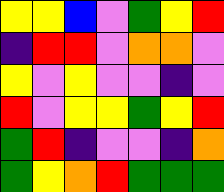[["yellow", "yellow", "blue", "violet", "green", "yellow", "red"], ["indigo", "red", "red", "violet", "orange", "orange", "violet"], ["yellow", "violet", "yellow", "violet", "violet", "indigo", "violet"], ["red", "violet", "yellow", "yellow", "green", "yellow", "red"], ["green", "red", "indigo", "violet", "violet", "indigo", "orange"], ["green", "yellow", "orange", "red", "green", "green", "green"]]